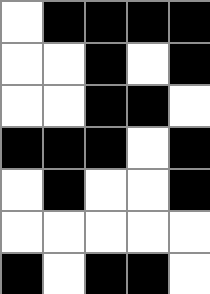[["white", "black", "black", "black", "black"], ["white", "white", "black", "white", "black"], ["white", "white", "black", "black", "white"], ["black", "black", "black", "white", "black"], ["white", "black", "white", "white", "black"], ["white", "white", "white", "white", "white"], ["black", "white", "black", "black", "white"]]